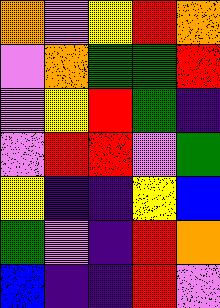[["orange", "violet", "yellow", "red", "orange"], ["violet", "orange", "green", "green", "red"], ["violet", "yellow", "red", "green", "indigo"], ["violet", "red", "red", "violet", "green"], ["yellow", "indigo", "indigo", "yellow", "blue"], ["green", "violet", "indigo", "red", "orange"], ["blue", "indigo", "indigo", "red", "violet"]]